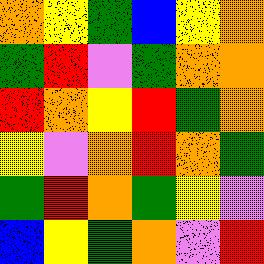[["orange", "yellow", "green", "blue", "yellow", "orange"], ["green", "red", "violet", "green", "orange", "orange"], ["red", "orange", "yellow", "red", "green", "orange"], ["yellow", "violet", "orange", "red", "orange", "green"], ["green", "red", "orange", "green", "yellow", "violet"], ["blue", "yellow", "green", "orange", "violet", "red"]]